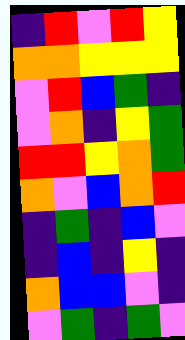[["indigo", "red", "violet", "red", "yellow"], ["orange", "orange", "yellow", "yellow", "yellow"], ["violet", "red", "blue", "green", "indigo"], ["violet", "orange", "indigo", "yellow", "green"], ["red", "red", "yellow", "orange", "green"], ["orange", "violet", "blue", "orange", "red"], ["indigo", "green", "indigo", "blue", "violet"], ["indigo", "blue", "indigo", "yellow", "indigo"], ["orange", "blue", "blue", "violet", "indigo"], ["violet", "green", "indigo", "green", "violet"]]